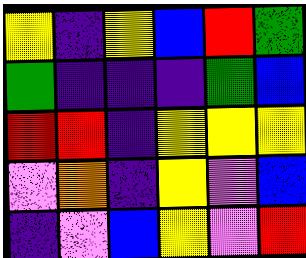[["yellow", "indigo", "yellow", "blue", "red", "green"], ["green", "indigo", "indigo", "indigo", "green", "blue"], ["red", "red", "indigo", "yellow", "yellow", "yellow"], ["violet", "orange", "indigo", "yellow", "violet", "blue"], ["indigo", "violet", "blue", "yellow", "violet", "red"]]